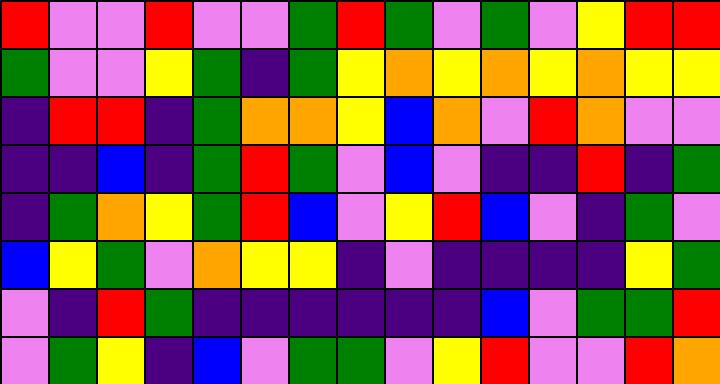[["red", "violet", "violet", "red", "violet", "violet", "green", "red", "green", "violet", "green", "violet", "yellow", "red", "red"], ["green", "violet", "violet", "yellow", "green", "indigo", "green", "yellow", "orange", "yellow", "orange", "yellow", "orange", "yellow", "yellow"], ["indigo", "red", "red", "indigo", "green", "orange", "orange", "yellow", "blue", "orange", "violet", "red", "orange", "violet", "violet"], ["indigo", "indigo", "blue", "indigo", "green", "red", "green", "violet", "blue", "violet", "indigo", "indigo", "red", "indigo", "green"], ["indigo", "green", "orange", "yellow", "green", "red", "blue", "violet", "yellow", "red", "blue", "violet", "indigo", "green", "violet"], ["blue", "yellow", "green", "violet", "orange", "yellow", "yellow", "indigo", "violet", "indigo", "indigo", "indigo", "indigo", "yellow", "green"], ["violet", "indigo", "red", "green", "indigo", "indigo", "indigo", "indigo", "indigo", "indigo", "blue", "violet", "green", "green", "red"], ["violet", "green", "yellow", "indigo", "blue", "violet", "green", "green", "violet", "yellow", "red", "violet", "violet", "red", "orange"]]